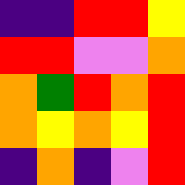[["indigo", "indigo", "red", "red", "yellow"], ["red", "red", "violet", "violet", "orange"], ["orange", "green", "red", "orange", "red"], ["orange", "yellow", "orange", "yellow", "red"], ["indigo", "orange", "indigo", "violet", "red"]]